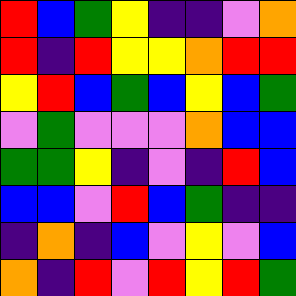[["red", "blue", "green", "yellow", "indigo", "indigo", "violet", "orange"], ["red", "indigo", "red", "yellow", "yellow", "orange", "red", "red"], ["yellow", "red", "blue", "green", "blue", "yellow", "blue", "green"], ["violet", "green", "violet", "violet", "violet", "orange", "blue", "blue"], ["green", "green", "yellow", "indigo", "violet", "indigo", "red", "blue"], ["blue", "blue", "violet", "red", "blue", "green", "indigo", "indigo"], ["indigo", "orange", "indigo", "blue", "violet", "yellow", "violet", "blue"], ["orange", "indigo", "red", "violet", "red", "yellow", "red", "green"]]